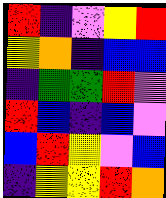[["red", "indigo", "violet", "yellow", "red"], ["yellow", "orange", "indigo", "blue", "blue"], ["indigo", "green", "green", "red", "violet"], ["red", "blue", "indigo", "blue", "violet"], ["blue", "red", "yellow", "violet", "blue"], ["indigo", "yellow", "yellow", "red", "orange"]]